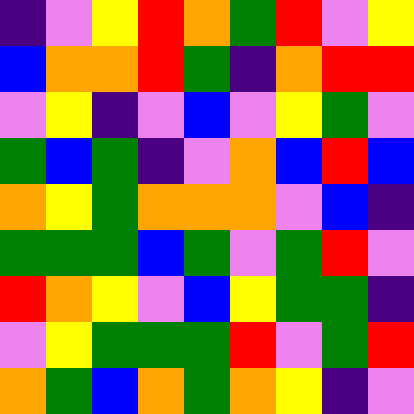[["indigo", "violet", "yellow", "red", "orange", "green", "red", "violet", "yellow"], ["blue", "orange", "orange", "red", "green", "indigo", "orange", "red", "red"], ["violet", "yellow", "indigo", "violet", "blue", "violet", "yellow", "green", "violet"], ["green", "blue", "green", "indigo", "violet", "orange", "blue", "red", "blue"], ["orange", "yellow", "green", "orange", "orange", "orange", "violet", "blue", "indigo"], ["green", "green", "green", "blue", "green", "violet", "green", "red", "violet"], ["red", "orange", "yellow", "violet", "blue", "yellow", "green", "green", "indigo"], ["violet", "yellow", "green", "green", "green", "red", "violet", "green", "red"], ["orange", "green", "blue", "orange", "green", "orange", "yellow", "indigo", "violet"]]